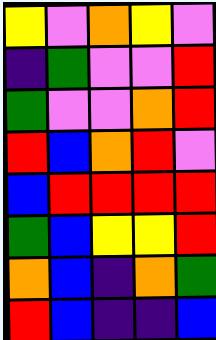[["yellow", "violet", "orange", "yellow", "violet"], ["indigo", "green", "violet", "violet", "red"], ["green", "violet", "violet", "orange", "red"], ["red", "blue", "orange", "red", "violet"], ["blue", "red", "red", "red", "red"], ["green", "blue", "yellow", "yellow", "red"], ["orange", "blue", "indigo", "orange", "green"], ["red", "blue", "indigo", "indigo", "blue"]]